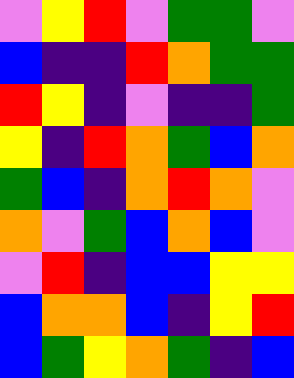[["violet", "yellow", "red", "violet", "green", "green", "violet"], ["blue", "indigo", "indigo", "red", "orange", "green", "green"], ["red", "yellow", "indigo", "violet", "indigo", "indigo", "green"], ["yellow", "indigo", "red", "orange", "green", "blue", "orange"], ["green", "blue", "indigo", "orange", "red", "orange", "violet"], ["orange", "violet", "green", "blue", "orange", "blue", "violet"], ["violet", "red", "indigo", "blue", "blue", "yellow", "yellow"], ["blue", "orange", "orange", "blue", "indigo", "yellow", "red"], ["blue", "green", "yellow", "orange", "green", "indigo", "blue"]]